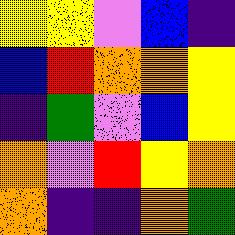[["yellow", "yellow", "violet", "blue", "indigo"], ["blue", "red", "orange", "orange", "yellow"], ["indigo", "green", "violet", "blue", "yellow"], ["orange", "violet", "red", "yellow", "orange"], ["orange", "indigo", "indigo", "orange", "green"]]